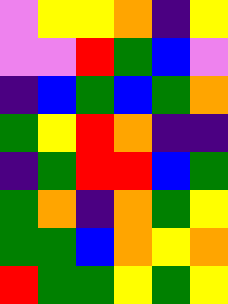[["violet", "yellow", "yellow", "orange", "indigo", "yellow"], ["violet", "violet", "red", "green", "blue", "violet"], ["indigo", "blue", "green", "blue", "green", "orange"], ["green", "yellow", "red", "orange", "indigo", "indigo"], ["indigo", "green", "red", "red", "blue", "green"], ["green", "orange", "indigo", "orange", "green", "yellow"], ["green", "green", "blue", "orange", "yellow", "orange"], ["red", "green", "green", "yellow", "green", "yellow"]]